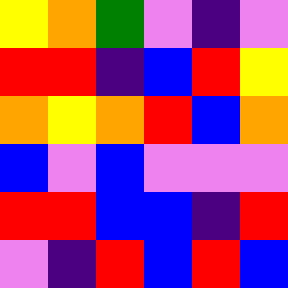[["yellow", "orange", "green", "violet", "indigo", "violet"], ["red", "red", "indigo", "blue", "red", "yellow"], ["orange", "yellow", "orange", "red", "blue", "orange"], ["blue", "violet", "blue", "violet", "violet", "violet"], ["red", "red", "blue", "blue", "indigo", "red"], ["violet", "indigo", "red", "blue", "red", "blue"]]